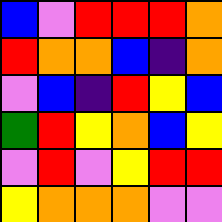[["blue", "violet", "red", "red", "red", "orange"], ["red", "orange", "orange", "blue", "indigo", "orange"], ["violet", "blue", "indigo", "red", "yellow", "blue"], ["green", "red", "yellow", "orange", "blue", "yellow"], ["violet", "red", "violet", "yellow", "red", "red"], ["yellow", "orange", "orange", "orange", "violet", "violet"]]